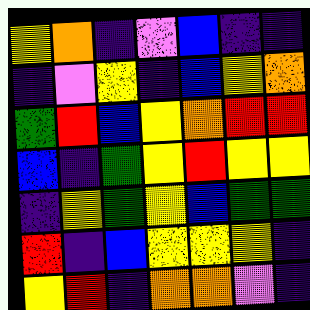[["yellow", "orange", "indigo", "violet", "blue", "indigo", "indigo"], ["indigo", "violet", "yellow", "indigo", "blue", "yellow", "orange"], ["green", "red", "blue", "yellow", "orange", "red", "red"], ["blue", "indigo", "green", "yellow", "red", "yellow", "yellow"], ["indigo", "yellow", "green", "yellow", "blue", "green", "green"], ["red", "indigo", "blue", "yellow", "yellow", "yellow", "indigo"], ["yellow", "red", "indigo", "orange", "orange", "violet", "indigo"]]